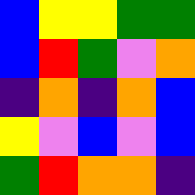[["blue", "yellow", "yellow", "green", "green"], ["blue", "red", "green", "violet", "orange"], ["indigo", "orange", "indigo", "orange", "blue"], ["yellow", "violet", "blue", "violet", "blue"], ["green", "red", "orange", "orange", "indigo"]]